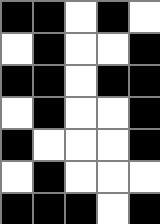[["black", "black", "white", "black", "white"], ["white", "black", "white", "white", "black"], ["black", "black", "white", "black", "black"], ["white", "black", "white", "white", "black"], ["black", "white", "white", "white", "black"], ["white", "black", "white", "white", "white"], ["black", "black", "black", "white", "black"]]